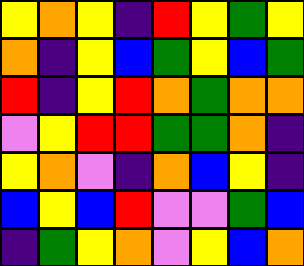[["yellow", "orange", "yellow", "indigo", "red", "yellow", "green", "yellow"], ["orange", "indigo", "yellow", "blue", "green", "yellow", "blue", "green"], ["red", "indigo", "yellow", "red", "orange", "green", "orange", "orange"], ["violet", "yellow", "red", "red", "green", "green", "orange", "indigo"], ["yellow", "orange", "violet", "indigo", "orange", "blue", "yellow", "indigo"], ["blue", "yellow", "blue", "red", "violet", "violet", "green", "blue"], ["indigo", "green", "yellow", "orange", "violet", "yellow", "blue", "orange"]]